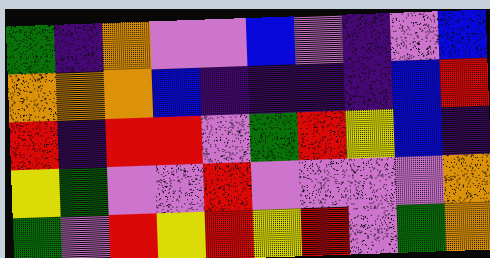[["green", "indigo", "orange", "violet", "violet", "blue", "violet", "indigo", "violet", "blue"], ["orange", "orange", "orange", "blue", "indigo", "indigo", "indigo", "indigo", "blue", "red"], ["red", "indigo", "red", "red", "violet", "green", "red", "yellow", "blue", "indigo"], ["yellow", "green", "violet", "violet", "red", "violet", "violet", "violet", "violet", "orange"], ["green", "violet", "red", "yellow", "red", "yellow", "red", "violet", "green", "orange"]]